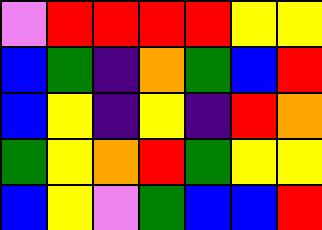[["violet", "red", "red", "red", "red", "yellow", "yellow"], ["blue", "green", "indigo", "orange", "green", "blue", "red"], ["blue", "yellow", "indigo", "yellow", "indigo", "red", "orange"], ["green", "yellow", "orange", "red", "green", "yellow", "yellow"], ["blue", "yellow", "violet", "green", "blue", "blue", "red"]]